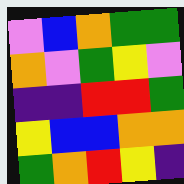[["violet", "blue", "orange", "green", "green"], ["orange", "violet", "green", "yellow", "violet"], ["indigo", "indigo", "red", "red", "green"], ["yellow", "blue", "blue", "orange", "orange"], ["green", "orange", "red", "yellow", "indigo"]]